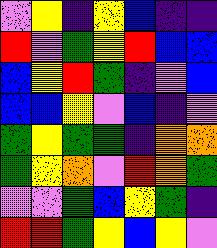[["violet", "yellow", "indigo", "yellow", "blue", "indigo", "indigo"], ["red", "violet", "green", "yellow", "red", "blue", "blue"], ["blue", "yellow", "red", "green", "indigo", "violet", "blue"], ["blue", "blue", "yellow", "violet", "blue", "indigo", "violet"], ["green", "yellow", "green", "green", "indigo", "orange", "orange"], ["green", "yellow", "orange", "violet", "red", "orange", "green"], ["violet", "violet", "green", "blue", "yellow", "green", "indigo"], ["red", "red", "green", "yellow", "blue", "yellow", "violet"]]